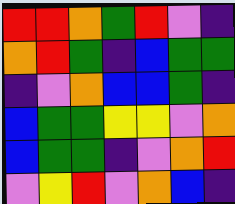[["red", "red", "orange", "green", "red", "violet", "indigo"], ["orange", "red", "green", "indigo", "blue", "green", "green"], ["indigo", "violet", "orange", "blue", "blue", "green", "indigo"], ["blue", "green", "green", "yellow", "yellow", "violet", "orange"], ["blue", "green", "green", "indigo", "violet", "orange", "red"], ["violet", "yellow", "red", "violet", "orange", "blue", "indigo"]]